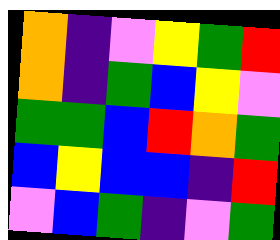[["orange", "indigo", "violet", "yellow", "green", "red"], ["orange", "indigo", "green", "blue", "yellow", "violet"], ["green", "green", "blue", "red", "orange", "green"], ["blue", "yellow", "blue", "blue", "indigo", "red"], ["violet", "blue", "green", "indigo", "violet", "green"]]